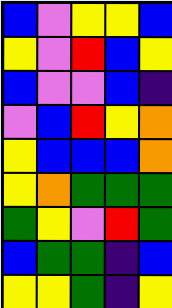[["blue", "violet", "yellow", "yellow", "blue"], ["yellow", "violet", "red", "blue", "yellow"], ["blue", "violet", "violet", "blue", "indigo"], ["violet", "blue", "red", "yellow", "orange"], ["yellow", "blue", "blue", "blue", "orange"], ["yellow", "orange", "green", "green", "green"], ["green", "yellow", "violet", "red", "green"], ["blue", "green", "green", "indigo", "blue"], ["yellow", "yellow", "green", "indigo", "yellow"]]